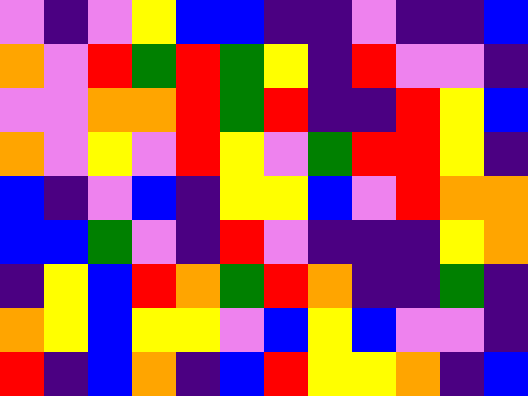[["violet", "indigo", "violet", "yellow", "blue", "blue", "indigo", "indigo", "violet", "indigo", "indigo", "blue"], ["orange", "violet", "red", "green", "red", "green", "yellow", "indigo", "red", "violet", "violet", "indigo"], ["violet", "violet", "orange", "orange", "red", "green", "red", "indigo", "indigo", "red", "yellow", "blue"], ["orange", "violet", "yellow", "violet", "red", "yellow", "violet", "green", "red", "red", "yellow", "indigo"], ["blue", "indigo", "violet", "blue", "indigo", "yellow", "yellow", "blue", "violet", "red", "orange", "orange"], ["blue", "blue", "green", "violet", "indigo", "red", "violet", "indigo", "indigo", "indigo", "yellow", "orange"], ["indigo", "yellow", "blue", "red", "orange", "green", "red", "orange", "indigo", "indigo", "green", "indigo"], ["orange", "yellow", "blue", "yellow", "yellow", "violet", "blue", "yellow", "blue", "violet", "violet", "indigo"], ["red", "indigo", "blue", "orange", "indigo", "blue", "red", "yellow", "yellow", "orange", "indigo", "blue"]]